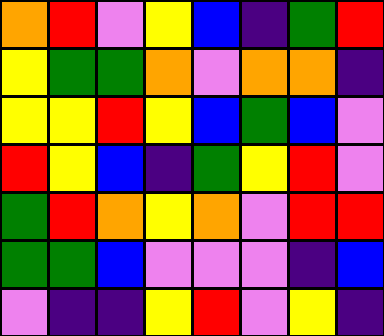[["orange", "red", "violet", "yellow", "blue", "indigo", "green", "red"], ["yellow", "green", "green", "orange", "violet", "orange", "orange", "indigo"], ["yellow", "yellow", "red", "yellow", "blue", "green", "blue", "violet"], ["red", "yellow", "blue", "indigo", "green", "yellow", "red", "violet"], ["green", "red", "orange", "yellow", "orange", "violet", "red", "red"], ["green", "green", "blue", "violet", "violet", "violet", "indigo", "blue"], ["violet", "indigo", "indigo", "yellow", "red", "violet", "yellow", "indigo"]]